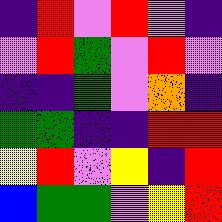[["indigo", "red", "violet", "red", "violet", "indigo"], ["violet", "red", "green", "violet", "red", "violet"], ["indigo", "indigo", "green", "violet", "orange", "indigo"], ["green", "green", "indigo", "indigo", "red", "red"], ["yellow", "red", "violet", "yellow", "indigo", "red"], ["blue", "green", "green", "violet", "yellow", "red"]]